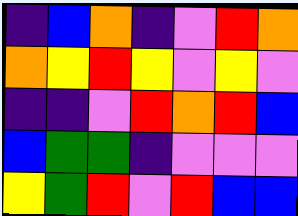[["indigo", "blue", "orange", "indigo", "violet", "red", "orange"], ["orange", "yellow", "red", "yellow", "violet", "yellow", "violet"], ["indigo", "indigo", "violet", "red", "orange", "red", "blue"], ["blue", "green", "green", "indigo", "violet", "violet", "violet"], ["yellow", "green", "red", "violet", "red", "blue", "blue"]]